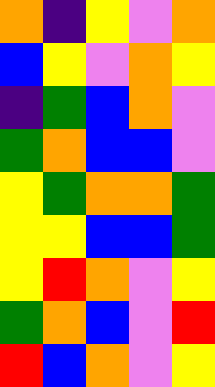[["orange", "indigo", "yellow", "violet", "orange"], ["blue", "yellow", "violet", "orange", "yellow"], ["indigo", "green", "blue", "orange", "violet"], ["green", "orange", "blue", "blue", "violet"], ["yellow", "green", "orange", "orange", "green"], ["yellow", "yellow", "blue", "blue", "green"], ["yellow", "red", "orange", "violet", "yellow"], ["green", "orange", "blue", "violet", "red"], ["red", "blue", "orange", "violet", "yellow"]]